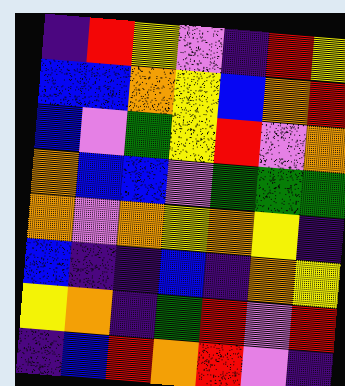[["indigo", "red", "yellow", "violet", "indigo", "red", "yellow"], ["blue", "blue", "orange", "yellow", "blue", "orange", "red"], ["blue", "violet", "green", "yellow", "red", "violet", "orange"], ["orange", "blue", "blue", "violet", "green", "green", "green"], ["orange", "violet", "orange", "yellow", "orange", "yellow", "indigo"], ["blue", "indigo", "indigo", "blue", "indigo", "orange", "yellow"], ["yellow", "orange", "indigo", "green", "red", "violet", "red"], ["indigo", "blue", "red", "orange", "red", "violet", "indigo"]]